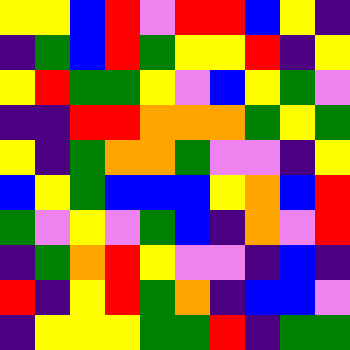[["yellow", "yellow", "blue", "red", "violet", "red", "red", "blue", "yellow", "indigo"], ["indigo", "green", "blue", "red", "green", "yellow", "yellow", "red", "indigo", "yellow"], ["yellow", "red", "green", "green", "yellow", "violet", "blue", "yellow", "green", "violet"], ["indigo", "indigo", "red", "red", "orange", "orange", "orange", "green", "yellow", "green"], ["yellow", "indigo", "green", "orange", "orange", "green", "violet", "violet", "indigo", "yellow"], ["blue", "yellow", "green", "blue", "blue", "blue", "yellow", "orange", "blue", "red"], ["green", "violet", "yellow", "violet", "green", "blue", "indigo", "orange", "violet", "red"], ["indigo", "green", "orange", "red", "yellow", "violet", "violet", "indigo", "blue", "indigo"], ["red", "indigo", "yellow", "red", "green", "orange", "indigo", "blue", "blue", "violet"], ["indigo", "yellow", "yellow", "yellow", "green", "green", "red", "indigo", "green", "green"]]